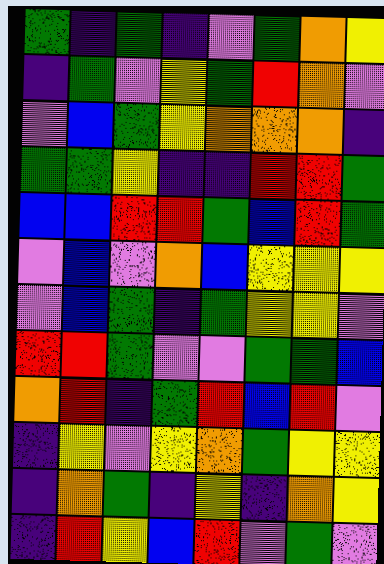[["green", "indigo", "green", "indigo", "violet", "green", "orange", "yellow"], ["indigo", "green", "violet", "yellow", "green", "red", "orange", "violet"], ["violet", "blue", "green", "yellow", "orange", "orange", "orange", "indigo"], ["green", "green", "yellow", "indigo", "indigo", "red", "red", "green"], ["blue", "blue", "red", "red", "green", "blue", "red", "green"], ["violet", "blue", "violet", "orange", "blue", "yellow", "yellow", "yellow"], ["violet", "blue", "green", "indigo", "green", "yellow", "yellow", "violet"], ["red", "red", "green", "violet", "violet", "green", "green", "blue"], ["orange", "red", "indigo", "green", "red", "blue", "red", "violet"], ["indigo", "yellow", "violet", "yellow", "orange", "green", "yellow", "yellow"], ["indigo", "orange", "green", "indigo", "yellow", "indigo", "orange", "yellow"], ["indigo", "red", "yellow", "blue", "red", "violet", "green", "violet"]]